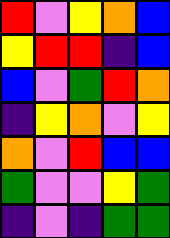[["red", "violet", "yellow", "orange", "blue"], ["yellow", "red", "red", "indigo", "blue"], ["blue", "violet", "green", "red", "orange"], ["indigo", "yellow", "orange", "violet", "yellow"], ["orange", "violet", "red", "blue", "blue"], ["green", "violet", "violet", "yellow", "green"], ["indigo", "violet", "indigo", "green", "green"]]